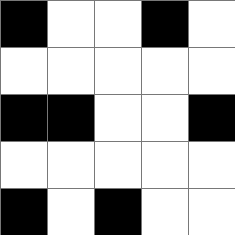[["black", "white", "white", "black", "white"], ["white", "white", "white", "white", "white"], ["black", "black", "white", "white", "black"], ["white", "white", "white", "white", "white"], ["black", "white", "black", "white", "white"]]